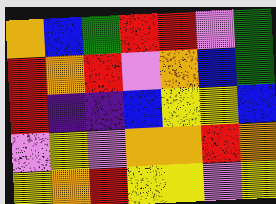[["orange", "blue", "green", "red", "red", "violet", "green"], ["red", "orange", "red", "violet", "orange", "blue", "green"], ["red", "indigo", "indigo", "blue", "yellow", "yellow", "blue"], ["violet", "yellow", "violet", "orange", "orange", "red", "orange"], ["yellow", "orange", "red", "yellow", "yellow", "violet", "yellow"]]